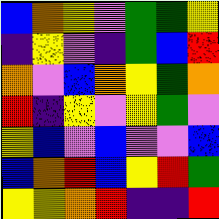[["blue", "orange", "yellow", "violet", "green", "green", "yellow"], ["indigo", "yellow", "violet", "indigo", "green", "blue", "red"], ["orange", "violet", "blue", "orange", "yellow", "green", "orange"], ["red", "indigo", "yellow", "violet", "yellow", "green", "violet"], ["yellow", "blue", "violet", "blue", "violet", "violet", "blue"], ["blue", "orange", "red", "blue", "yellow", "red", "green"], ["yellow", "yellow", "orange", "red", "indigo", "indigo", "red"]]